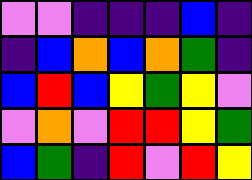[["violet", "violet", "indigo", "indigo", "indigo", "blue", "indigo"], ["indigo", "blue", "orange", "blue", "orange", "green", "indigo"], ["blue", "red", "blue", "yellow", "green", "yellow", "violet"], ["violet", "orange", "violet", "red", "red", "yellow", "green"], ["blue", "green", "indigo", "red", "violet", "red", "yellow"]]